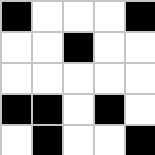[["black", "white", "white", "white", "black"], ["white", "white", "black", "white", "white"], ["white", "white", "white", "white", "white"], ["black", "black", "white", "black", "white"], ["white", "black", "white", "white", "black"]]